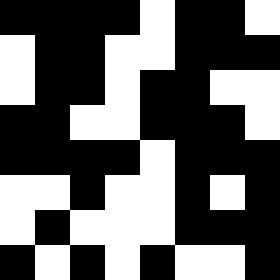[["black", "black", "black", "black", "white", "black", "black", "white"], ["white", "black", "black", "white", "white", "black", "black", "black"], ["white", "black", "black", "white", "black", "black", "white", "white"], ["black", "black", "white", "white", "black", "black", "black", "white"], ["black", "black", "black", "black", "white", "black", "black", "black"], ["white", "white", "black", "white", "white", "black", "white", "black"], ["white", "black", "white", "white", "white", "black", "black", "black"], ["black", "white", "black", "white", "black", "white", "white", "black"]]